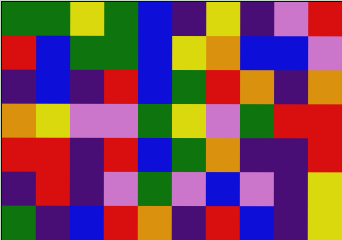[["green", "green", "yellow", "green", "blue", "indigo", "yellow", "indigo", "violet", "red"], ["red", "blue", "green", "green", "blue", "yellow", "orange", "blue", "blue", "violet"], ["indigo", "blue", "indigo", "red", "blue", "green", "red", "orange", "indigo", "orange"], ["orange", "yellow", "violet", "violet", "green", "yellow", "violet", "green", "red", "red"], ["red", "red", "indigo", "red", "blue", "green", "orange", "indigo", "indigo", "red"], ["indigo", "red", "indigo", "violet", "green", "violet", "blue", "violet", "indigo", "yellow"], ["green", "indigo", "blue", "red", "orange", "indigo", "red", "blue", "indigo", "yellow"]]